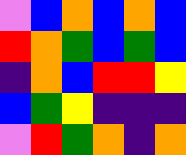[["violet", "blue", "orange", "blue", "orange", "blue"], ["red", "orange", "green", "blue", "green", "blue"], ["indigo", "orange", "blue", "red", "red", "yellow"], ["blue", "green", "yellow", "indigo", "indigo", "indigo"], ["violet", "red", "green", "orange", "indigo", "orange"]]